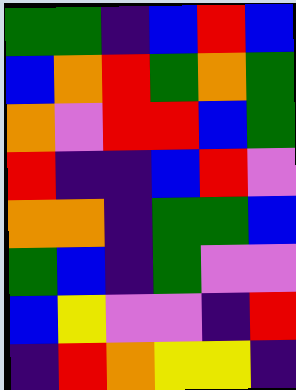[["green", "green", "indigo", "blue", "red", "blue"], ["blue", "orange", "red", "green", "orange", "green"], ["orange", "violet", "red", "red", "blue", "green"], ["red", "indigo", "indigo", "blue", "red", "violet"], ["orange", "orange", "indigo", "green", "green", "blue"], ["green", "blue", "indigo", "green", "violet", "violet"], ["blue", "yellow", "violet", "violet", "indigo", "red"], ["indigo", "red", "orange", "yellow", "yellow", "indigo"]]